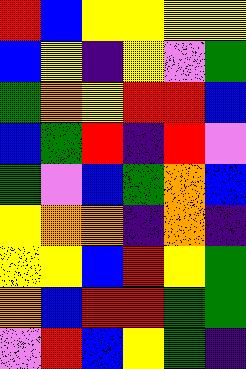[["red", "blue", "yellow", "yellow", "yellow", "yellow"], ["blue", "yellow", "indigo", "yellow", "violet", "green"], ["green", "orange", "yellow", "red", "red", "blue"], ["blue", "green", "red", "indigo", "red", "violet"], ["green", "violet", "blue", "green", "orange", "blue"], ["yellow", "orange", "orange", "indigo", "orange", "indigo"], ["yellow", "yellow", "blue", "red", "yellow", "green"], ["orange", "blue", "red", "red", "green", "green"], ["violet", "red", "blue", "yellow", "green", "indigo"]]